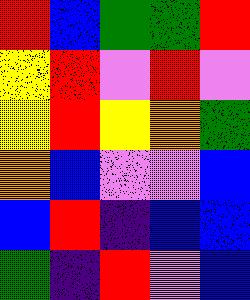[["red", "blue", "green", "green", "red"], ["yellow", "red", "violet", "red", "violet"], ["yellow", "red", "yellow", "orange", "green"], ["orange", "blue", "violet", "violet", "blue"], ["blue", "red", "indigo", "blue", "blue"], ["green", "indigo", "red", "violet", "blue"]]